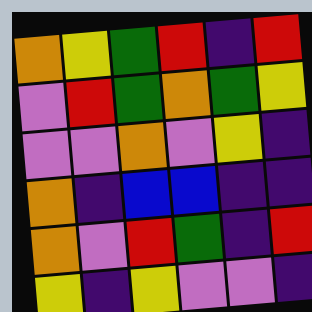[["orange", "yellow", "green", "red", "indigo", "red"], ["violet", "red", "green", "orange", "green", "yellow"], ["violet", "violet", "orange", "violet", "yellow", "indigo"], ["orange", "indigo", "blue", "blue", "indigo", "indigo"], ["orange", "violet", "red", "green", "indigo", "red"], ["yellow", "indigo", "yellow", "violet", "violet", "indigo"]]